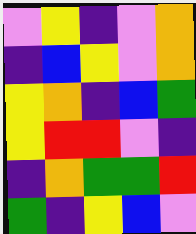[["violet", "yellow", "indigo", "violet", "orange"], ["indigo", "blue", "yellow", "violet", "orange"], ["yellow", "orange", "indigo", "blue", "green"], ["yellow", "red", "red", "violet", "indigo"], ["indigo", "orange", "green", "green", "red"], ["green", "indigo", "yellow", "blue", "violet"]]